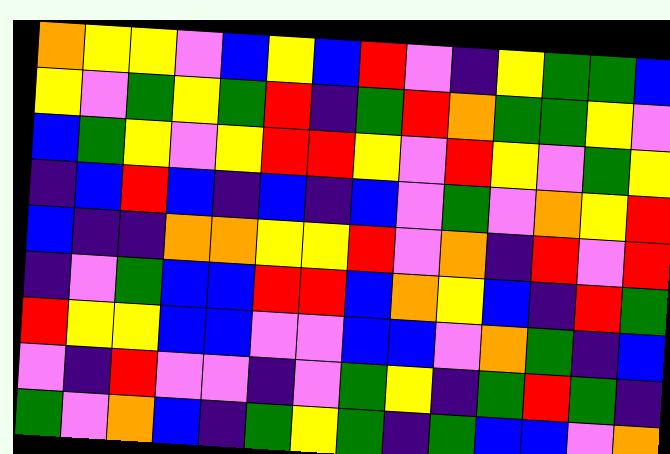[["orange", "yellow", "yellow", "violet", "blue", "yellow", "blue", "red", "violet", "indigo", "yellow", "green", "green", "blue"], ["yellow", "violet", "green", "yellow", "green", "red", "indigo", "green", "red", "orange", "green", "green", "yellow", "violet"], ["blue", "green", "yellow", "violet", "yellow", "red", "red", "yellow", "violet", "red", "yellow", "violet", "green", "yellow"], ["indigo", "blue", "red", "blue", "indigo", "blue", "indigo", "blue", "violet", "green", "violet", "orange", "yellow", "red"], ["blue", "indigo", "indigo", "orange", "orange", "yellow", "yellow", "red", "violet", "orange", "indigo", "red", "violet", "red"], ["indigo", "violet", "green", "blue", "blue", "red", "red", "blue", "orange", "yellow", "blue", "indigo", "red", "green"], ["red", "yellow", "yellow", "blue", "blue", "violet", "violet", "blue", "blue", "violet", "orange", "green", "indigo", "blue"], ["violet", "indigo", "red", "violet", "violet", "indigo", "violet", "green", "yellow", "indigo", "green", "red", "green", "indigo"], ["green", "violet", "orange", "blue", "indigo", "green", "yellow", "green", "indigo", "green", "blue", "blue", "violet", "orange"]]